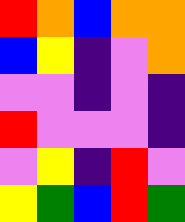[["red", "orange", "blue", "orange", "orange"], ["blue", "yellow", "indigo", "violet", "orange"], ["violet", "violet", "indigo", "violet", "indigo"], ["red", "violet", "violet", "violet", "indigo"], ["violet", "yellow", "indigo", "red", "violet"], ["yellow", "green", "blue", "red", "green"]]